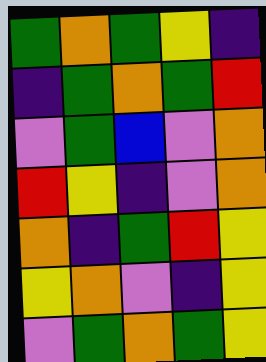[["green", "orange", "green", "yellow", "indigo"], ["indigo", "green", "orange", "green", "red"], ["violet", "green", "blue", "violet", "orange"], ["red", "yellow", "indigo", "violet", "orange"], ["orange", "indigo", "green", "red", "yellow"], ["yellow", "orange", "violet", "indigo", "yellow"], ["violet", "green", "orange", "green", "yellow"]]